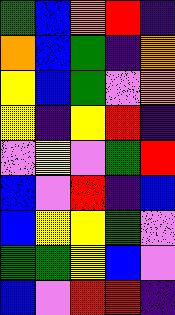[["green", "blue", "orange", "red", "indigo"], ["orange", "blue", "green", "indigo", "orange"], ["yellow", "blue", "green", "violet", "orange"], ["yellow", "indigo", "yellow", "red", "indigo"], ["violet", "yellow", "violet", "green", "red"], ["blue", "violet", "red", "indigo", "blue"], ["blue", "yellow", "yellow", "green", "violet"], ["green", "green", "yellow", "blue", "violet"], ["blue", "violet", "red", "red", "indigo"]]